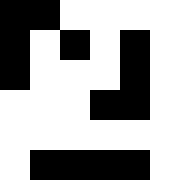[["black", "black", "white", "white", "white", "white"], ["black", "white", "black", "white", "black", "white"], ["black", "white", "white", "white", "black", "white"], ["white", "white", "white", "black", "black", "white"], ["white", "white", "white", "white", "white", "white"], ["white", "black", "black", "black", "black", "white"]]